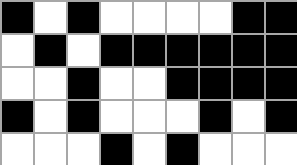[["black", "white", "black", "white", "white", "white", "white", "black", "black"], ["white", "black", "white", "black", "black", "black", "black", "black", "black"], ["white", "white", "black", "white", "white", "black", "black", "black", "black"], ["black", "white", "black", "white", "white", "white", "black", "white", "black"], ["white", "white", "white", "black", "white", "black", "white", "white", "white"]]